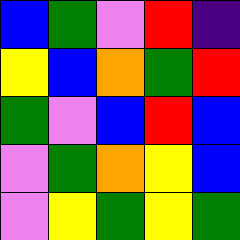[["blue", "green", "violet", "red", "indigo"], ["yellow", "blue", "orange", "green", "red"], ["green", "violet", "blue", "red", "blue"], ["violet", "green", "orange", "yellow", "blue"], ["violet", "yellow", "green", "yellow", "green"]]